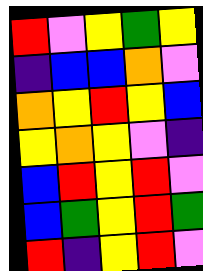[["red", "violet", "yellow", "green", "yellow"], ["indigo", "blue", "blue", "orange", "violet"], ["orange", "yellow", "red", "yellow", "blue"], ["yellow", "orange", "yellow", "violet", "indigo"], ["blue", "red", "yellow", "red", "violet"], ["blue", "green", "yellow", "red", "green"], ["red", "indigo", "yellow", "red", "violet"]]